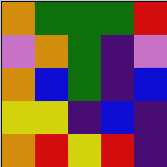[["orange", "green", "green", "green", "red"], ["violet", "orange", "green", "indigo", "violet"], ["orange", "blue", "green", "indigo", "blue"], ["yellow", "yellow", "indigo", "blue", "indigo"], ["orange", "red", "yellow", "red", "indigo"]]